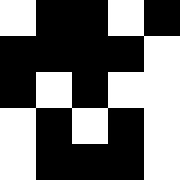[["white", "black", "black", "white", "black"], ["black", "black", "black", "black", "white"], ["black", "white", "black", "white", "white"], ["white", "black", "white", "black", "white"], ["white", "black", "black", "black", "white"]]